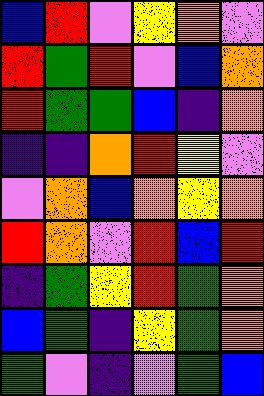[["blue", "red", "violet", "yellow", "orange", "violet"], ["red", "green", "red", "violet", "blue", "orange"], ["red", "green", "green", "blue", "indigo", "orange"], ["indigo", "indigo", "orange", "red", "yellow", "violet"], ["violet", "orange", "blue", "orange", "yellow", "orange"], ["red", "orange", "violet", "red", "blue", "red"], ["indigo", "green", "yellow", "red", "green", "orange"], ["blue", "green", "indigo", "yellow", "green", "orange"], ["green", "violet", "indigo", "violet", "green", "blue"]]